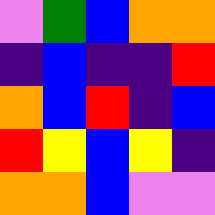[["violet", "green", "blue", "orange", "orange"], ["indigo", "blue", "indigo", "indigo", "red"], ["orange", "blue", "red", "indigo", "blue"], ["red", "yellow", "blue", "yellow", "indigo"], ["orange", "orange", "blue", "violet", "violet"]]